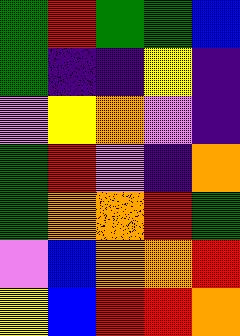[["green", "red", "green", "green", "blue"], ["green", "indigo", "indigo", "yellow", "indigo"], ["violet", "yellow", "orange", "violet", "indigo"], ["green", "red", "violet", "indigo", "orange"], ["green", "orange", "orange", "red", "green"], ["violet", "blue", "orange", "orange", "red"], ["yellow", "blue", "red", "red", "orange"]]